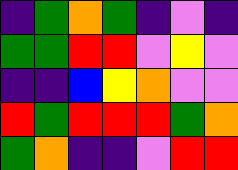[["indigo", "green", "orange", "green", "indigo", "violet", "indigo"], ["green", "green", "red", "red", "violet", "yellow", "violet"], ["indigo", "indigo", "blue", "yellow", "orange", "violet", "violet"], ["red", "green", "red", "red", "red", "green", "orange"], ["green", "orange", "indigo", "indigo", "violet", "red", "red"]]